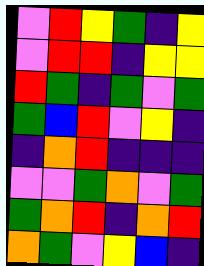[["violet", "red", "yellow", "green", "indigo", "yellow"], ["violet", "red", "red", "indigo", "yellow", "yellow"], ["red", "green", "indigo", "green", "violet", "green"], ["green", "blue", "red", "violet", "yellow", "indigo"], ["indigo", "orange", "red", "indigo", "indigo", "indigo"], ["violet", "violet", "green", "orange", "violet", "green"], ["green", "orange", "red", "indigo", "orange", "red"], ["orange", "green", "violet", "yellow", "blue", "indigo"]]